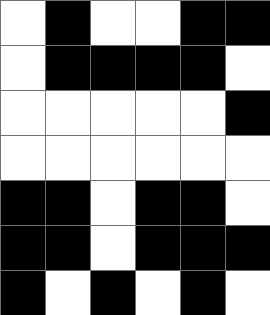[["white", "black", "white", "white", "black", "black"], ["white", "black", "black", "black", "black", "white"], ["white", "white", "white", "white", "white", "black"], ["white", "white", "white", "white", "white", "white"], ["black", "black", "white", "black", "black", "white"], ["black", "black", "white", "black", "black", "black"], ["black", "white", "black", "white", "black", "white"]]